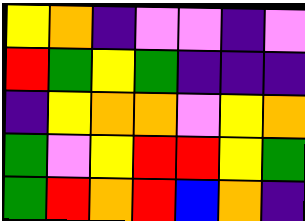[["yellow", "orange", "indigo", "violet", "violet", "indigo", "violet"], ["red", "green", "yellow", "green", "indigo", "indigo", "indigo"], ["indigo", "yellow", "orange", "orange", "violet", "yellow", "orange"], ["green", "violet", "yellow", "red", "red", "yellow", "green"], ["green", "red", "orange", "red", "blue", "orange", "indigo"]]